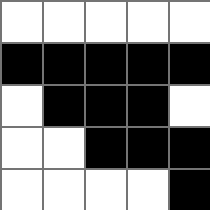[["white", "white", "white", "white", "white"], ["black", "black", "black", "black", "black"], ["white", "black", "black", "black", "white"], ["white", "white", "black", "black", "black"], ["white", "white", "white", "white", "black"]]